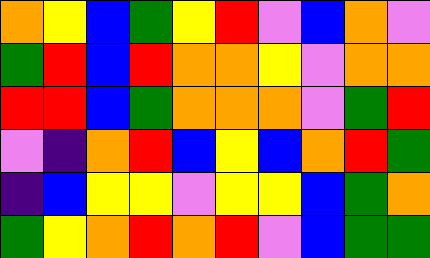[["orange", "yellow", "blue", "green", "yellow", "red", "violet", "blue", "orange", "violet"], ["green", "red", "blue", "red", "orange", "orange", "yellow", "violet", "orange", "orange"], ["red", "red", "blue", "green", "orange", "orange", "orange", "violet", "green", "red"], ["violet", "indigo", "orange", "red", "blue", "yellow", "blue", "orange", "red", "green"], ["indigo", "blue", "yellow", "yellow", "violet", "yellow", "yellow", "blue", "green", "orange"], ["green", "yellow", "orange", "red", "orange", "red", "violet", "blue", "green", "green"]]